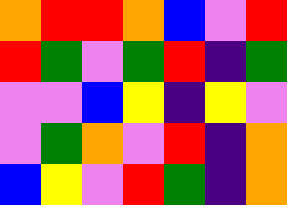[["orange", "red", "red", "orange", "blue", "violet", "red"], ["red", "green", "violet", "green", "red", "indigo", "green"], ["violet", "violet", "blue", "yellow", "indigo", "yellow", "violet"], ["violet", "green", "orange", "violet", "red", "indigo", "orange"], ["blue", "yellow", "violet", "red", "green", "indigo", "orange"]]